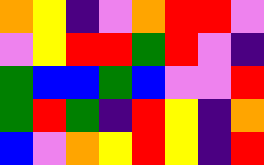[["orange", "yellow", "indigo", "violet", "orange", "red", "red", "violet"], ["violet", "yellow", "red", "red", "green", "red", "violet", "indigo"], ["green", "blue", "blue", "green", "blue", "violet", "violet", "red"], ["green", "red", "green", "indigo", "red", "yellow", "indigo", "orange"], ["blue", "violet", "orange", "yellow", "red", "yellow", "indigo", "red"]]